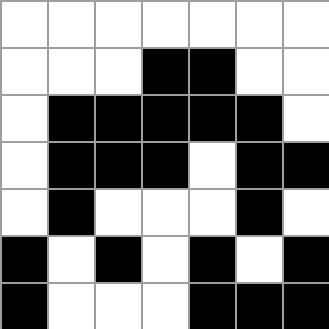[["white", "white", "white", "white", "white", "white", "white"], ["white", "white", "white", "black", "black", "white", "white"], ["white", "black", "black", "black", "black", "black", "white"], ["white", "black", "black", "black", "white", "black", "black"], ["white", "black", "white", "white", "white", "black", "white"], ["black", "white", "black", "white", "black", "white", "black"], ["black", "white", "white", "white", "black", "black", "black"]]